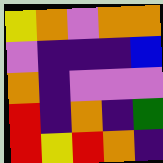[["yellow", "orange", "violet", "orange", "orange"], ["violet", "indigo", "indigo", "indigo", "blue"], ["orange", "indigo", "violet", "violet", "violet"], ["red", "indigo", "orange", "indigo", "green"], ["red", "yellow", "red", "orange", "indigo"]]